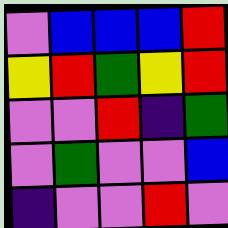[["violet", "blue", "blue", "blue", "red"], ["yellow", "red", "green", "yellow", "red"], ["violet", "violet", "red", "indigo", "green"], ["violet", "green", "violet", "violet", "blue"], ["indigo", "violet", "violet", "red", "violet"]]